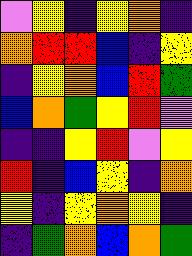[["violet", "yellow", "indigo", "yellow", "orange", "indigo"], ["orange", "red", "red", "blue", "indigo", "yellow"], ["indigo", "yellow", "orange", "blue", "red", "green"], ["blue", "orange", "green", "yellow", "red", "violet"], ["indigo", "indigo", "yellow", "red", "violet", "yellow"], ["red", "indigo", "blue", "yellow", "indigo", "orange"], ["yellow", "indigo", "yellow", "orange", "yellow", "indigo"], ["indigo", "green", "orange", "blue", "orange", "green"]]